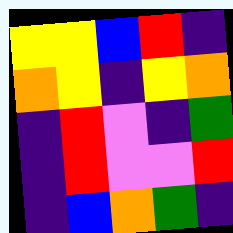[["yellow", "yellow", "blue", "red", "indigo"], ["orange", "yellow", "indigo", "yellow", "orange"], ["indigo", "red", "violet", "indigo", "green"], ["indigo", "red", "violet", "violet", "red"], ["indigo", "blue", "orange", "green", "indigo"]]